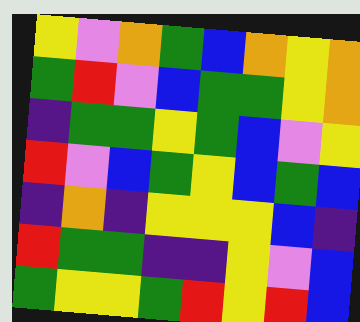[["yellow", "violet", "orange", "green", "blue", "orange", "yellow", "orange"], ["green", "red", "violet", "blue", "green", "green", "yellow", "orange"], ["indigo", "green", "green", "yellow", "green", "blue", "violet", "yellow"], ["red", "violet", "blue", "green", "yellow", "blue", "green", "blue"], ["indigo", "orange", "indigo", "yellow", "yellow", "yellow", "blue", "indigo"], ["red", "green", "green", "indigo", "indigo", "yellow", "violet", "blue"], ["green", "yellow", "yellow", "green", "red", "yellow", "red", "blue"]]